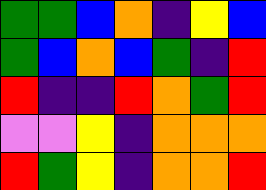[["green", "green", "blue", "orange", "indigo", "yellow", "blue"], ["green", "blue", "orange", "blue", "green", "indigo", "red"], ["red", "indigo", "indigo", "red", "orange", "green", "red"], ["violet", "violet", "yellow", "indigo", "orange", "orange", "orange"], ["red", "green", "yellow", "indigo", "orange", "orange", "red"]]